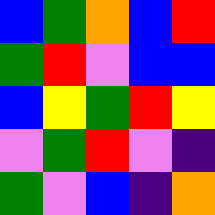[["blue", "green", "orange", "blue", "red"], ["green", "red", "violet", "blue", "blue"], ["blue", "yellow", "green", "red", "yellow"], ["violet", "green", "red", "violet", "indigo"], ["green", "violet", "blue", "indigo", "orange"]]